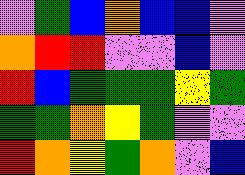[["violet", "green", "blue", "orange", "blue", "blue", "violet"], ["orange", "red", "red", "violet", "violet", "blue", "violet"], ["red", "blue", "green", "green", "green", "yellow", "green"], ["green", "green", "orange", "yellow", "green", "violet", "violet"], ["red", "orange", "yellow", "green", "orange", "violet", "blue"]]